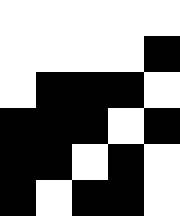[["white", "white", "white", "white", "white"], ["white", "white", "white", "white", "black"], ["white", "black", "black", "black", "white"], ["black", "black", "black", "white", "black"], ["black", "black", "white", "black", "white"], ["black", "white", "black", "black", "white"]]